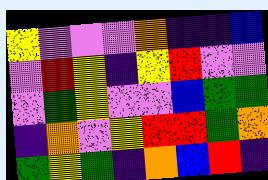[["yellow", "violet", "violet", "violet", "orange", "indigo", "indigo", "blue"], ["violet", "red", "yellow", "indigo", "yellow", "red", "violet", "violet"], ["violet", "green", "yellow", "violet", "violet", "blue", "green", "green"], ["indigo", "orange", "violet", "yellow", "red", "red", "green", "orange"], ["green", "yellow", "green", "indigo", "orange", "blue", "red", "indigo"]]